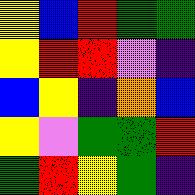[["yellow", "blue", "red", "green", "green"], ["yellow", "red", "red", "violet", "indigo"], ["blue", "yellow", "indigo", "orange", "blue"], ["yellow", "violet", "green", "green", "red"], ["green", "red", "yellow", "green", "indigo"]]